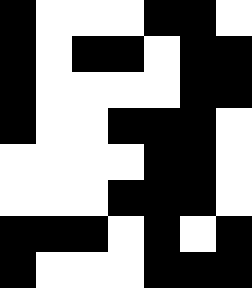[["black", "white", "white", "white", "black", "black", "white"], ["black", "white", "black", "black", "white", "black", "black"], ["black", "white", "white", "white", "white", "black", "black"], ["black", "white", "white", "black", "black", "black", "white"], ["white", "white", "white", "white", "black", "black", "white"], ["white", "white", "white", "black", "black", "black", "white"], ["black", "black", "black", "white", "black", "white", "black"], ["black", "white", "white", "white", "black", "black", "black"]]